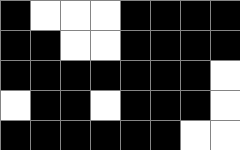[["black", "white", "white", "white", "black", "black", "black", "black"], ["black", "black", "white", "white", "black", "black", "black", "black"], ["black", "black", "black", "black", "black", "black", "black", "white"], ["white", "black", "black", "white", "black", "black", "black", "white"], ["black", "black", "black", "black", "black", "black", "white", "white"]]